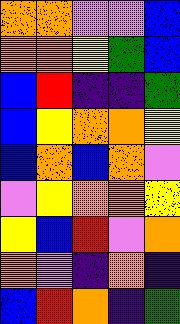[["orange", "orange", "violet", "violet", "blue"], ["orange", "orange", "yellow", "green", "blue"], ["blue", "red", "indigo", "indigo", "green"], ["blue", "yellow", "orange", "orange", "yellow"], ["blue", "orange", "blue", "orange", "violet"], ["violet", "yellow", "orange", "orange", "yellow"], ["yellow", "blue", "red", "violet", "orange"], ["orange", "violet", "indigo", "orange", "indigo"], ["blue", "red", "orange", "indigo", "green"]]